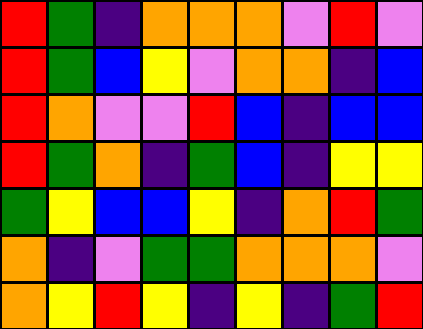[["red", "green", "indigo", "orange", "orange", "orange", "violet", "red", "violet"], ["red", "green", "blue", "yellow", "violet", "orange", "orange", "indigo", "blue"], ["red", "orange", "violet", "violet", "red", "blue", "indigo", "blue", "blue"], ["red", "green", "orange", "indigo", "green", "blue", "indigo", "yellow", "yellow"], ["green", "yellow", "blue", "blue", "yellow", "indigo", "orange", "red", "green"], ["orange", "indigo", "violet", "green", "green", "orange", "orange", "orange", "violet"], ["orange", "yellow", "red", "yellow", "indigo", "yellow", "indigo", "green", "red"]]